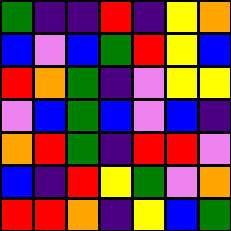[["green", "indigo", "indigo", "red", "indigo", "yellow", "orange"], ["blue", "violet", "blue", "green", "red", "yellow", "blue"], ["red", "orange", "green", "indigo", "violet", "yellow", "yellow"], ["violet", "blue", "green", "blue", "violet", "blue", "indigo"], ["orange", "red", "green", "indigo", "red", "red", "violet"], ["blue", "indigo", "red", "yellow", "green", "violet", "orange"], ["red", "red", "orange", "indigo", "yellow", "blue", "green"]]